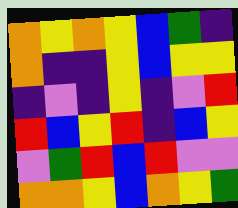[["orange", "yellow", "orange", "yellow", "blue", "green", "indigo"], ["orange", "indigo", "indigo", "yellow", "blue", "yellow", "yellow"], ["indigo", "violet", "indigo", "yellow", "indigo", "violet", "red"], ["red", "blue", "yellow", "red", "indigo", "blue", "yellow"], ["violet", "green", "red", "blue", "red", "violet", "violet"], ["orange", "orange", "yellow", "blue", "orange", "yellow", "green"]]